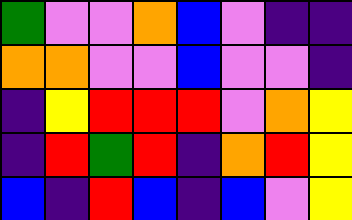[["green", "violet", "violet", "orange", "blue", "violet", "indigo", "indigo"], ["orange", "orange", "violet", "violet", "blue", "violet", "violet", "indigo"], ["indigo", "yellow", "red", "red", "red", "violet", "orange", "yellow"], ["indigo", "red", "green", "red", "indigo", "orange", "red", "yellow"], ["blue", "indigo", "red", "blue", "indigo", "blue", "violet", "yellow"]]